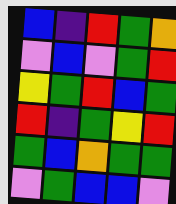[["blue", "indigo", "red", "green", "orange"], ["violet", "blue", "violet", "green", "red"], ["yellow", "green", "red", "blue", "green"], ["red", "indigo", "green", "yellow", "red"], ["green", "blue", "orange", "green", "green"], ["violet", "green", "blue", "blue", "violet"]]